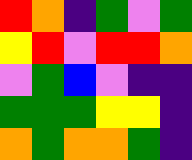[["red", "orange", "indigo", "green", "violet", "green"], ["yellow", "red", "violet", "red", "red", "orange"], ["violet", "green", "blue", "violet", "indigo", "indigo"], ["green", "green", "green", "yellow", "yellow", "indigo"], ["orange", "green", "orange", "orange", "green", "indigo"]]